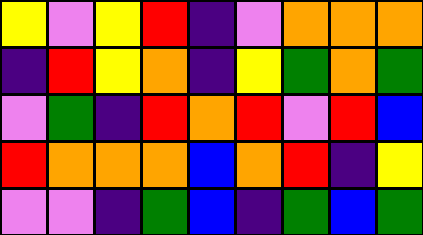[["yellow", "violet", "yellow", "red", "indigo", "violet", "orange", "orange", "orange"], ["indigo", "red", "yellow", "orange", "indigo", "yellow", "green", "orange", "green"], ["violet", "green", "indigo", "red", "orange", "red", "violet", "red", "blue"], ["red", "orange", "orange", "orange", "blue", "orange", "red", "indigo", "yellow"], ["violet", "violet", "indigo", "green", "blue", "indigo", "green", "blue", "green"]]